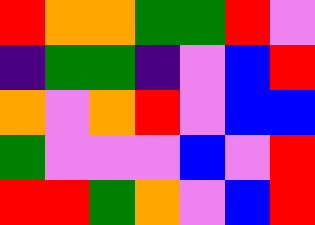[["red", "orange", "orange", "green", "green", "red", "violet"], ["indigo", "green", "green", "indigo", "violet", "blue", "red"], ["orange", "violet", "orange", "red", "violet", "blue", "blue"], ["green", "violet", "violet", "violet", "blue", "violet", "red"], ["red", "red", "green", "orange", "violet", "blue", "red"]]